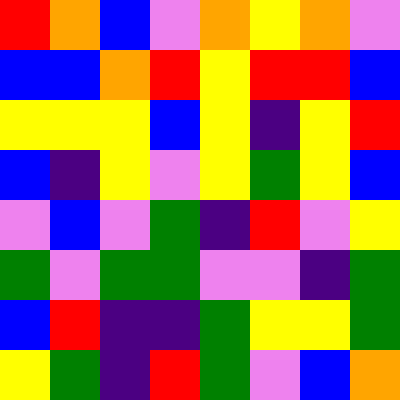[["red", "orange", "blue", "violet", "orange", "yellow", "orange", "violet"], ["blue", "blue", "orange", "red", "yellow", "red", "red", "blue"], ["yellow", "yellow", "yellow", "blue", "yellow", "indigo", "yellow", "red"], ["blue", "indigo", "yellow", "violet", "yellow", "green", "yellow", "blue"], ["violet", "blue", "violet", "green", "indigo", "red", "violet", "yellow"], ["green", "violet", "green", "green", "violet", "violet", "indigo", "green"], ["blue", "red", "indigo", "indigo", "green", "yellow", "yellow", "green"], ["yellow", "green", "indigo", "red", "green", "violet", "blue", "orange"]]